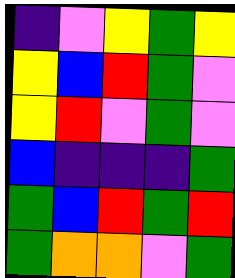[["indigo", "violet", "yellow", "green", "yellow"], ["yellow", "blue", "red", "green", "violet"], ["yellow", "red", "violet", "green", "violet"], ["blue", "indigo", "indigo", "indigo", "green"], ["green", "blue", "red", "green", "red"], ["green", "orange", "orange", "violet", "green"]]